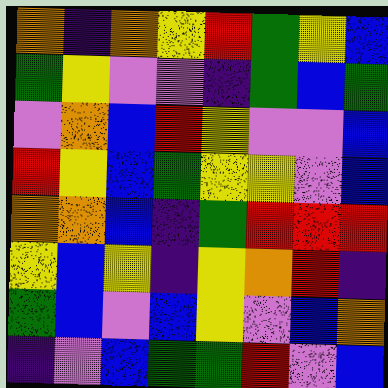[["orange", "indigo", "orange", "yellow", "red", "green", "yellow", "blue"], ["green", "yellow", "violet", "violet", "indigo", "green", "blue", "green"], ["violet", "orange", "blue", "red", "yellow", "violet", "violet", "blue"], ["red", "yellow", "blue", "green", "yellow", "yellow", "violet", "blue"], ["orange", "orange", "blue", "indigo", "green", "red", "red", "red"], ["yellow", "blue", "yellow", "indigo", "yellow", "orange", "red", "indigo"], ["green", "blue", "violet", "blue", "yellow", "violet", "blue", "orange"], ["indigo", "violet", "blue", "green", "green", "red", "violet", "blue"]]